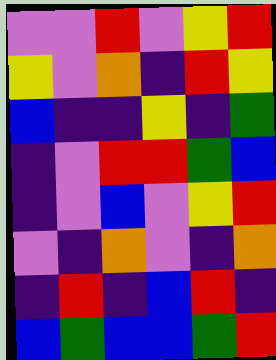[["violet", "violet", "red", "violet", "yellow", "red"], ["yellow", "violet", "orange", "indigo", "red", "yellow"], ["blue", "indigo", "indigo", "yellow", "indigo", "green"], ["indigo", "violet", "red", "red", "green", "blue"], ["indigo", "violet", "blue", "violet", "yellow", "red"], ["violet", "indigo", "orange", "violet", "indigo", "orange"], ["indigo", "red", "indigo", "blue", "red", "indigo"], ["blue", "green", "blue", "blue", "green", "red"]]